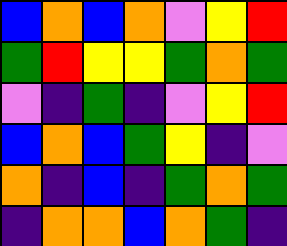[["blue", "orange", "blue", "orange", "violet", "yellow", "red"], ["green", "red", "yellow", "yellow", "green", "orange", "green"], ["violet", "indigo", "green", "indigo", "violet", "yellow", "red"], ["blue", "orange", "blue", "green", "yellow", "indigo", "violet"], ["orange", "indigo", "blue", "indigo", "green", "orange", "green"], ["indigo", "orange", "orange", "blue", "orange", "green", "indigo"]]